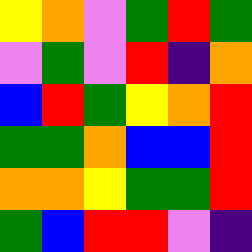[["yellow", "orange", "violet", "green", "red", "green"], ["violet", "green", "violet", "red", "indigo", "orange"], ["blue", "red", "green", "yellow", "orange", "red"], ["green", "green", "orange", "blue", "blue", "red"], ["orange", "orange", "yellow", "green", "green", "red"], ["green", "blue", "red", "red", "violet", "indigo"]]